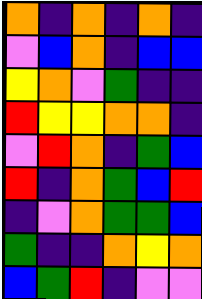[["orange", "indigo", "orange", "indigo", "orange", "indigo"], ["violet", "blue", "orange", "indigo", "blue", "blue"], ["yellow", "orange", "violet", "green", "indigo", "indigo"], ["red", "yellow", "yellow", "orange", "orange", "indigo"], ["violet", "red", "orange", "indigo", "green", "blue"], ["red", "indigo", "orange", "green", "blue", "red"], ["indigo", "violet", "orange", "green", "green", "blue"], ["green", "indigo", "indigo", "orange", "yellow", "orange"], ["blue", "green", "red", "indigo", "violet", "violet"]]